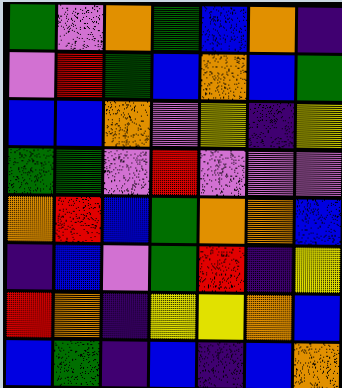[["green", "violet", "orange", "green", "blue", "orange", "indigo"], ["violet", "red", "green", "blue", "orange", "blue", "green"], ["blue", "blue", "orange", "violet", "yellow", "indigo", "yellow"], ["green", "green", "violet", "red", "violet", "violet", "violet"], ["orange", "red", "blue", "green", "orange", "orange", "blue"], ["indigo", "blue", "violet", "green", "red", "indigo", "yellow"], ["red", "orange", "indigo", "yellow", "yellow", "orange", "blue"], ["blue", "green", "indigo", "blue", "indigo", "blue", "orange"]]